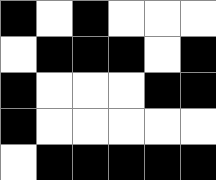[["black", "white", "black", "white", "white", "white"], ["white", "black", "black", "black", "white", "black"], ["black", "white", "white", "white", "black", "black"], ["black", "white", "white", "white", "white", "white"], ["white", "black", "black", "black", "black", "black"]]